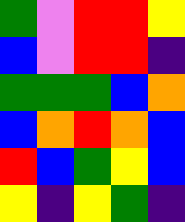[["green", "violet", "red", "red", "yellow"], ["blue", "violet", "red", "red", "indigo"], ["green", "green", "green", "blue", "orange"], ["blue", "orange", "red", "orange", "blue"], ["red", "blue", "green", "yellow", "blue"], ["yellow", "indigo", "yellow", "green", "indigo"]]